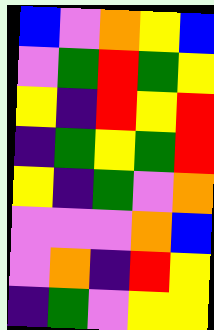[["blue", "violet", "orange", "yellow", "blue"], ["violet", "green", "red", "green", "yellow"], ["yellow", "indigo", "red", "yellow", "red"], ["indigo", "green", "yellow", "green", "red"], ["yellow", "indigo", "green", "violet", "orange"], ["violet", "violet", "violet", "orange", "blue"], ["violet", "orange", "indigo", "red", "yellow"], ["indigo", "green", "violet", "yellow", "yellow"]]